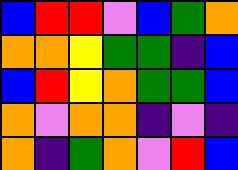[["blue", "red", "red", "violet", "blue", "green", "orange"], ["orange", "orange", "yellow", "green", "green", "indigo", "blue"], ["blue", "red", "yellow", "orange", "green", "green", "blue"], ["orange", "violet", "orange", "orange", "indigo", "violet", "indigo"], ["orange", "indigo", "green", "orange", "violet", "red", "blue"]]